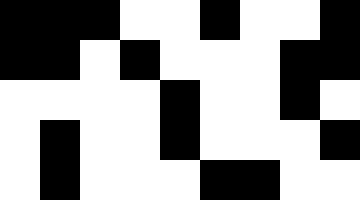[["black", "black", "black", "white", "white", "black", "white", "white", "black"], ["black", "black", "white", "black", "white", "white", "white", "black", "black"], ["white", "white", "white", "white", "black", "white", "white", "black", "white"], ["white", "black", "white", "white", "black", "white", "white", "white", "black"], ["white", "black", "white", "white", "white", "black", "black", "white", "white"]]